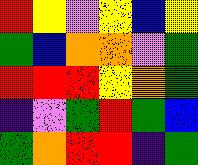[["red", "yellow", "violet", "yellow", "blue", "yellow"], ["green", "blue", "orange", "orange", "violet", "green"], ["red", "red", "red", "yellow", "orange", "green"], ["indigo", "violet", "green", "red", "green", "blue"], ["green", "orange", "red", "red", "indigo", "green"]]